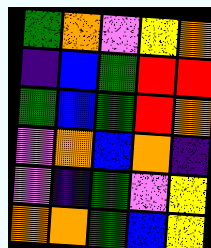[["green", "orange", "violet", "yellow", "orange"], ["indigo", "blue", "green", "red", "red"], ["green", "blue", "green", "red", "orange"], ["violet", "orange", "blue", "orange", "indigo"], ["violet", "indigo", "green", "violet", "yellow"], ["orange", "orange", "green", "blue", "yellow"]]